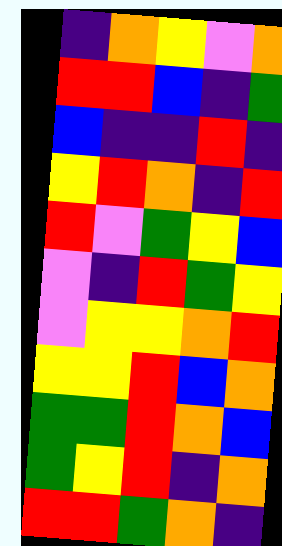[["indigo", "orange", "yellow", "violet", "orange"], ["red", "red", "blue", "indigo", "green"], ["blue", "indigo", "indigo", "red", "indigo"], ["yellow", "red", "orange", "indigo", "red"], ["red", "violet", "green", "yellow", "blue"], ["violet", "indigo", "red", "green", "yellow"], ["violet", "yellow", "yellow", "orange", "red"], ["yellow", "yellow", "red", "blue", "orange"], ["green", "green", "red", "orange", "blue"], ["green", "yellow", "red", "indigo", "orange"], ["red", "red", "green", "orange", "indigo"]]